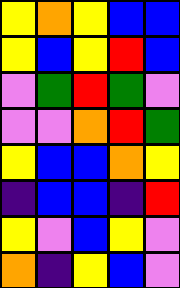[["yellow", "orange", "yellow", "blue", "blue"], ["yellow", "blue", "yellow", "red", "blue"], ["violet", "green", "red", "green", "violet"], ["violet", "violet", "orange", "red", "green"], ["yellow", "blue", "blue", "orange", "yellow"], ["indigo", "blue", "blue", "indigo", "red"], ["yellow", "violet", "blue", "yellow", "violet"], ["orange", "indigo", "yellow", "blue", "violet"]]